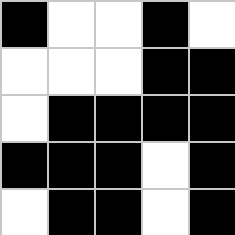[["black", "white", "white", "black", "white"], ["white", "white", "white", "black", "black"], ["white", "black", "black", "black", "black"], ["black", "black", "black", "white", "black"], ["white", "black", "black", "white", "black"]]